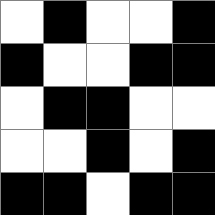[["white", "black", "white", "white", "black"], ["black", "white", "white", "black", "black"], ["white", "black", "black", "white", "white"], ["white", "white", "black", "white", "black"], ["black", "black", "white", "black", "black"]]